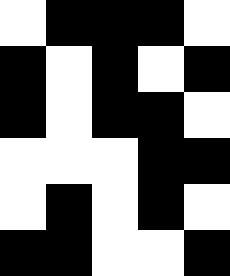[["white", "black", "black", "black", "white"], ["black", "white", "black", "white", "black"], ["black", "white", "black", "black", "white"], ["white", "white", "white", "black", "black"], ["white", "black", "white", "black", "white"], ["black", "black", "white", "white", "black"]]